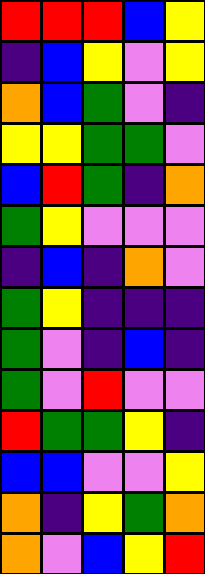[["red", "red", "red", "blue", "yellow"], ["indigo", "blue", "yellow", "violet", "yellow"], ["orange", "blue", "green", "violet", "indigo"], ["yellow", "yellow", "green", "green", "violet"], ["blue", "red", "green", "indigo", "orange"], ["green", "yellow", "violet", "violet", "violet"], ["indigo", "blue", "indigo", "orange", "violet"], ["green", "yellow", "indigo", "indigo", "indigo"], ["green", "violet", "indigo", "blue", "indigo"], ["green", "violet", "red", "violet", "violet"], ["red", "green", "green", "yellow", "indigo"], ["blue", "blue", "violet", "violet", "yellow"], ["orange", "indigo", "yellow", "green", "orange"], ["orange", "violet", "blue", "yellow", "red"]]